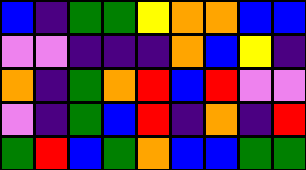[["blue", "indigo", "green", "green", "yellow", "orange", "orange", "blue", "blue"], ["violet", "violet", "indigo", "indigo", "indigo", "orange", "blue", "yellow", "indigo"], ["orange", "indigo", "green", "orange", "red", "blue", "red", "violet", "violet"], ["violet", "indigo", "green", "blue", "red", "indigo", "orange", "indigo", "red"], ["green", "red", "blue", "green", "orange", "blue", "blue", "green", "green"]]